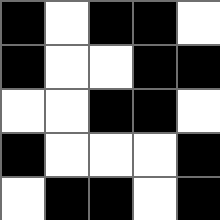[["black", "white", "black", "black", "white"], ["black", "white", "white", "black", "black"], ["white", "white", "black", "black", "white"], ["black", "white", "white", "white", "black"], ["white", "black", "black", "white", "black"]]